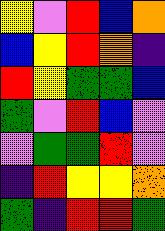[["yellow", "violet", "red", "blue", "orange"], ["blue", "yellow", "red", "orange", "indigo"], ["red", "yellow", "green", "green", "blue"], ["green", "violet", "red", "blue", "violet"], ["violet", "green", "green", "red", "violet"], ["indigo", "red", "yellow", "yellow", "orange"], ["green", "indigo", "red", "red", "green"]]